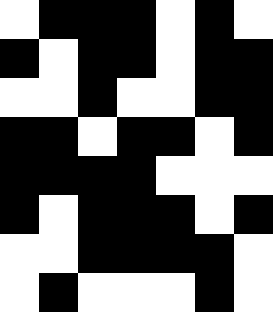[["white", "black", "black", "black", "white", "black", "white"], ["black", "white", "black", "black", "white", "black", "black"], ["white", "white", "black", "white", "white", "black", "black"], ["black", "black", "white", "black", "black", "white", "black"], ["black", "black", "black", "black", "white", "white", "white"], ["black", "white", "black", "black", "black", "white", "black"], ["white", "white", "black", "black", "black", "black", "white"], ["white", "black", "white", "white", "white", "black", "white"]]